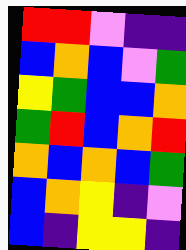[["red", "red", "violet", "indigo", "indigo"], ["blue", "orange", "blue", "violet", "green"], ["yellow", "green", "blue", "blue", "orange"], ["green", "red", "blue", "orange", "red"], ["orange", "blue", "orange", "blue", "green"], ["blue", "orange", "yellow", "indigo", "violet"], ["blue", "indigo", "yellow", "yellow", "indigo"]]